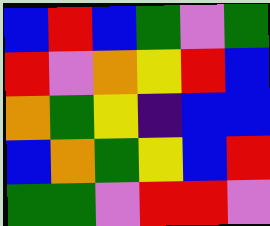[["blue", "red", "blue", "green", "violet", "green"], ["red", "violet", "orange", "yellow", "red", "blue"], ["orange", "green", "yellow", "indigo", "blue", "blue"], ["blue", "orange", "green", "yellow", "blue", "red"], ["green", "green", "violet", "red", "red", "violet"]]